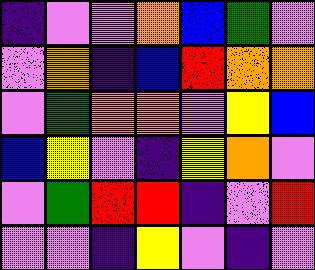[["indigo", "violet", "violet", "orange", "blue", "green", "violet"], ["violet", "orange", "indigo", "blue", "red", "orange", "orange"], ["violet", "green", "orange", "orange", "violet", "yellow", "blue"], ["blue", "yellow", "violet", "indigo", "yellow", "orange", "violet"], ["violet", "green", "red", "red", "indigo", "violet", "red"], ["violet", "violet", "indigo", "yellow", "violet", "indigo", "violet"]]